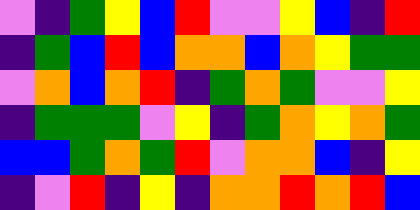[["violet", "indigo", "green", "yellow", "blue", "red", "violet", "violet", "yellow", "blue", "indigo", "red"], ["indigo", "green", "blue", "red", "blue", "orange", "orange", "blue", "orange", "yellow", "green", "green"], ["violet", "orange", "blue", "orange", "red", "indigo", "green", "orange", "green", "violet", "violet", "yellow"], ["indigo", "green", "green", "green", "violet", "yellow", "indigo", "green", "orange", "yellow", "orange", "green"], ["blue", "blue", "green", "orange", "green", "red", "violet", "orange", "orange", "blue", "indigo", "yellow"], ["indigo", "violet", "red", "indigo", "yellow", "indigo", "orange", "orange", "red", "orange", "red", "blue"]]